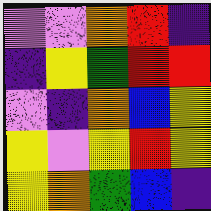[["violet", "violet", "orange", "red", "indigo"], ["indigo", "yellow", "green", "red", "red"], ["violet", "indigo", "orange", "blue", "yellow"], ["yellow", "violet", "yellow", "red", "yellow"], ["yellow", "orange", "green", "blue", "indigo"]]